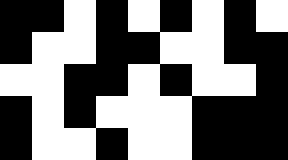[["black", "black", "white", "black", "white", "black", "white", "black", "white"], ["black", "white", "white", "black", "black", "white", "white", "black", "black"], ["white", "white", "black", "black", "white", "black", "white", "white", "black"], ["black", "white", "black", "white", "white", "white", "black", "black", "black"], ["black", "white", "white", "black", "white", "white", "black", "black", "black"]]